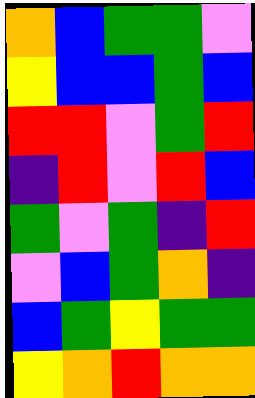[["orange", "blue", "green", "green", "violet"], ["yellow", "blue", "blue", "green", "blue"], ["red", "red", "violet", "green", "red"], ["indigo", "red", "violet", "red", "blue"], ["green", "violet", "green", "indigo", "red"], ["violet", "blue", "green", "orange", "indigo"], ["blue", "green", "yellow", "green", "green"], ["yellow", "orange", "red", "orange", "orange"]]